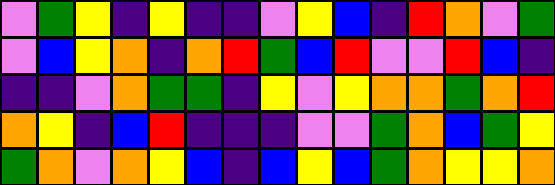[["violet", "green", "yellow", "indigo", "yellow", "indigo", "indigo", "violet", "yellow", "blue", "indigo", "red", "orange", "violet", "green"], ["violet", "blue", "yellow", "orange", "indigo", "orange", "red", "green", "blue", "red", "violet", "violet", "red", "blue", "indigo"], ["indigo", "indigo", "violet", "orange", "green", "green", "indigo", "yellow", "violet", "yellow", "orange", "orange", "green", "orange", "red"], ["orange", "yellow", "indigo", "blue", "red", "indigo", "indigo", "indigo", "violet", "violet", "green", "orange", "blue", "green", "yellow"], ["green", "orange", "violet", "orange", "yellow", "blue", "indigo", "blue", "yellow", "blue", "green", "orange", "yellow", "yellow", "orange"]]